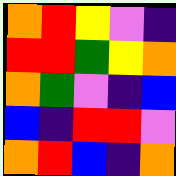[["orange", "red", "yellow", "violet", "indigo"], ["red", "red", "green", "yellow", "orange"], ["orange", "green", "violet", "indigo", "blue"], ["blue", "indigo", "red", "red", "violet"], ["orange", "red", "blue", "indigo", "orange"]]